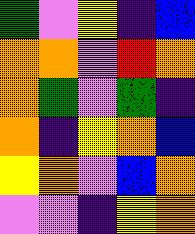[["green", "violet", "yellow", "indigo", "blue"], ["orange", "orange", "violet", "red", "orange"], ["orange", "green", "violet", "green", "indigo"], ["orange", "indigo", "yellow", "orange", "blue"], ["yellow", "orange", "violet", "blue", "orange"], ["violet", "violet", "indigo", "yellow", "orange"]]